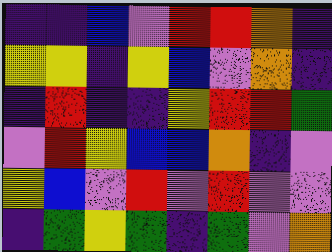[["indigo", "indigo", "blue", "violet", "red", "red", "orange", "indigo"], ["yellow", "yellow", "indigo", "yellow", "blue", "violet", "orange", "indigo"], ["indigo", "red", "indigo", "indigo", "yellow", "red", "red", "green"], ["violet", "red", "yellow", "blue", "blue", "orange", "indigo", "violet"], ["yellow", "blue", "violet", "red", "violet", "red", "violet", "violet"], ["indigo", "green", "yellow", "green", "indigo", "green", "violet", "orange"]]